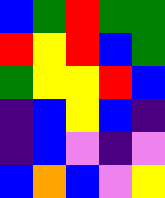[["blue", "green", "red", "green", "green"], ["red", "yellow", "red", "blue", "green"], ["green", "yellow", "yellow", "red", "blue"], ["indigo", "blue", "yellow", "blue", "indigo"], ["indigo", "blue", "violet", "indigo", "violet"], ["blue", "orange", "blue", "violet", "yellow"]]